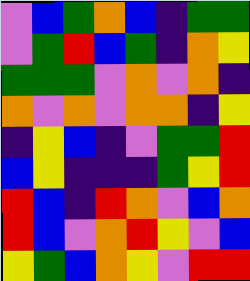[["violet", "blue", "green", "orange", "blue", "indigo", "green", "green"], ["violet", "green", "red", "blue", "green", "indigo", "orange", "yellow"], ["green", "green", "green", "violet", "orange", "violet", "orange", "indigo"], ["orange", "violet", "orange", "violet", "orange", "orange", "indigo", "yellow"], ["indigo", "yellow", "blue", "indigo", "violet", "green", "green", "red"], ["blue", "yellow", "indigo", "indigo", "indigo", "green", "yellow", "red"], ["red", "blue", "indigo", "red", "orange", "violet", "blue", "orange"], ["red", "blue", "violet", "orange", "red", "yellow", "violet", "blue"], ["yellow", "green", "blue", "orange", "yellow", "violet", "red", "red"]]